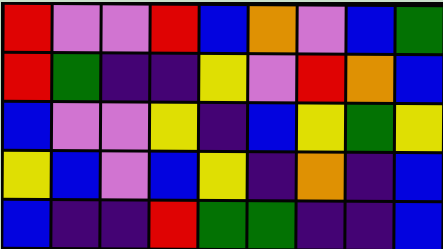[["red", "violet", "violet", "red", "blue", "orange", "violet", "blue", "green"], ["red", "green", "indigo", "indigo", "yellow", "violet", "red", "orange", "blue"], ["blue", "violet", "violet", "yellow", "indigo", "blue", "yellow", "green", "yellow"], ["yellow", "blue", "violet", "blue", "yellow", "indigo", "orange", "indigo", "blue"], ["blue", "indigo", "indigo", "red", "green", "green", "indigo", "indigo", "blue"]]